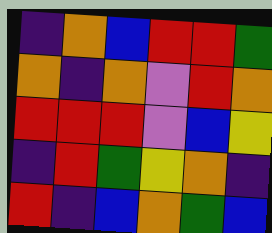[["indigo", "orange", "blue", "red", "red", "green"], ["orange", "indigo", "orange", "violet", "red", "orange"], ["red", "red", "red", "violet", "blue", "yellow"], ["indigo", "red", "green", "yellow", "orange", "indigo"], ["red", "indigo", "blue", "orange", "green", "blue"]]